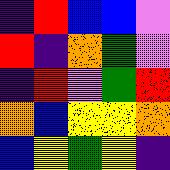[["indigo", "red", "blue", "blue", "violet"], ["red", "indigo", "orange", "green", "violet"], ["indigo", "red", "violet", "green", "red"], ["orange", "blue", "yellow", "yellow", "orange"], ["blue", "yellow", "green", "yellow", "indigo"]]